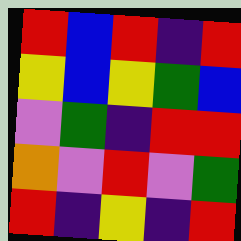[["red", "blue", "red", "indigo", "red"], ["yellow", "blue", "yellow", "green", "blue"], ["violet", "green", "indigo", "red", "red"], ["orange", "violet", "red", "violet", "green"], ["red", "indigo", "yellow", "indigo", "red"]]